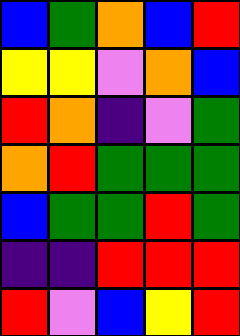[["blue", "green", "orange", "blue", "red"], ["yellow", "yellow", "violet", "orange", "blue"], ["red", "orange", "indigo", "violet", "green"], ["orange", "red", "green", "green", "green"], ["blue", "green", "green", "red", "green"], ["indigo", "indigo", "red", "red", "red"], ["red", "violet", "blue", "yellow", "red"]]